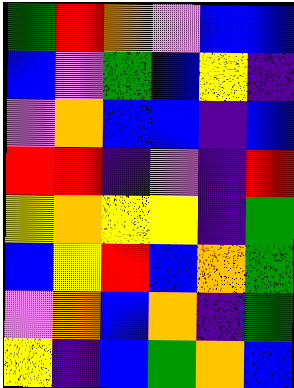[["green", "red", "orange", "violet", "blue", "blue"], ["blue", "violet", "green", "blue", "yellow", "indigo"], ["violet", "orange", "blue", "blue", "indigo", "blue"], ["red", "red", "indigo", "violet", "indigo", "red"], ["yellow", "orange", "yellow", "yellow", "indigo", "green"], ["blue", "yellow", "red", "blue", "orange", "green"], ["violet", "orange", "blue", "orange", "indigo", "green"], ["yellow", "indigo", "blue", "green", "orange", "blue"]]